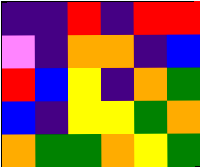[["indigo", "indigo", "red", "indigo", "red", "red"], ["violet", "indigo", "orange", "orange", "indigo", "blue"], ["red", "blue", "yellow", "indigo", "orange", "green"], ["blue", "indigo", "yellow", "yellow", "green", "orange"], ["orange", "green", "green", "orange", "yellow", "green"]]